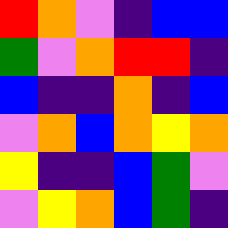[["red", "orange", "violet", "indigo", "blue", "blue"], ["green", "violet", "orange", "red", "red", "indigo"], ["blue", "indigo", "indigo", "orange", "indigo", "blue"], ["violet", "orange", "blue", "orange", "yellow", "orange"], ["yellow", "indigo", "indigo", "blue", "green", "violet"], ["violet", "yellow", "orange", "blue", "green", "indigo"]]